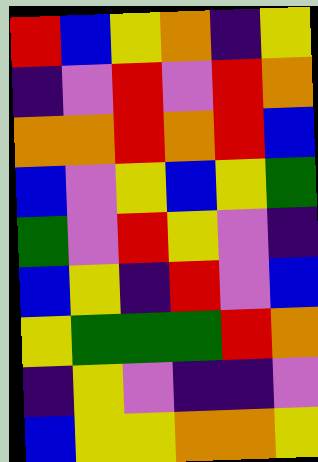[["red", "blue", "yellow", "orange", "indigo", "yellow"], ["indigo", "violet", "red", "violet", "red", "orange"], ["orange", "orange", "red", "orange", "red", "blue"], ["blue", "violet", "yellow", "blue", "yellow", "green"], ["green", "violet", "red", "yellow", "violet", "indigo"], ["blue", "yellow", "indigo", "red", "violet", "blue"], ["yellow", "green", "green", "green", "red", "orange"], ["indigo", "yellow", "violet", "indigo", "indigo", "violet"], ["blue", "yellow", "yellow", "orange", "orange", "yellow"]]